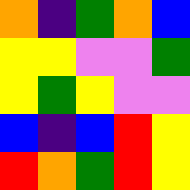[["orange", "indigo", "green", "orange", "blue"], ["yellow", "yellow", "violet", "violet", "green"], ["yellow", "green", "yellow", "violet", "violet"], ["blue", "indigo", "blue", "red", "yellow"], ["red", "orange", "green", "red", "yellow"]]